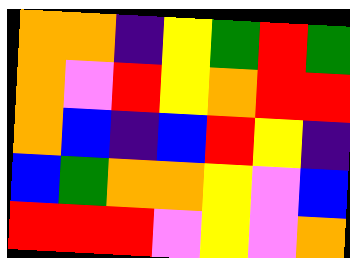[["orange", "orange", "indigo", "yellow", "green", "red", "green"], ["orange", "violet", "red", "yellow", "orange", "red", "red"], ["orange", "blue", "indigo", "blue", "red", "yellow", "indigo"], ["blue", "green", "orange", "orange", "yellow", "violet", "blue"], ["red", "red", "red", "violet", "yellow", "violet", "orange"]]